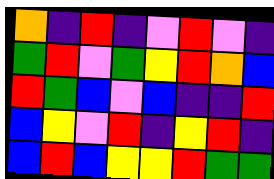[["orange", "indigo", "red", "indigo", "violet", "red", "violet", "indigo"], ["green", "red", "violet", "green", "yellow", "red", "orange", "blue"], ["red", "green", "blue", "violet", "blue", "indigo", "indigo", "red"], ["blue", "yellow", "violet", "red", "indigo", "yellow", "red", "indigo"], ["blue", "red", "blue", "yellow", "yellow", "red", "green", "green"]]